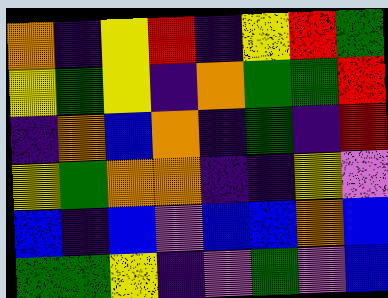[["orange", "indigo", "yellow", "red", "indigo", "yellow", "red", "green"], ["yellow", "green", "yellow", "indigo", "orange", "green", "green", "red"], ["indigo", "orange", "blue", "orange", "indigo", "green", "indigo", "red"], ["yellow", "green", "orange", "orange", "indigo", "indigo", "yellow", "violet"], ["blue", "indigo", "blue", "violet", "blue", "blue", "orange", "blue"], ["green", "green", "yellow", "indigo", "violet", "green", "violet", "blue"]]